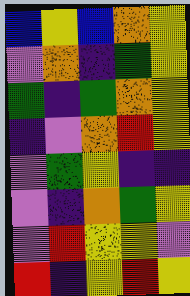[["blue", "yellow", "blue", "orange", "yellow"], ["violet", "orange", "indigo", "green", "yellow"], ["green", "indigo", "green", "orange", "yellow"], ["indigo", "violet", "orange", "red", "yellow"], ["violet", "green", "yellow", "indigo", "indigo"], ["violet", "indigo", "orange", "green", "yellow"], ["violet", "red", "yellow", "yellow", "violet"], ["red", "indigo", "yellow", "red", "yellow"]]